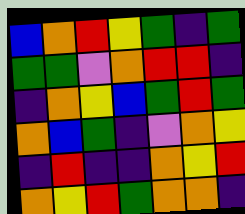[["blue", "orange", "red", "yellow", "green", "indigo", "green"], ["green", "green", "violet", "orange", "red", "red", "indigo"], ["indigo", "orange", "yellow", "blue", "green", "red", "green"], ["orange", "blue", "green", "indigo", "violet", "orange", "yellow"], ["indigo", "red", "indigo", "indigo", "orange", "yellow", "red"], ["orange", "yellow", "red", "green", "orange", "orange", "indigo"]]